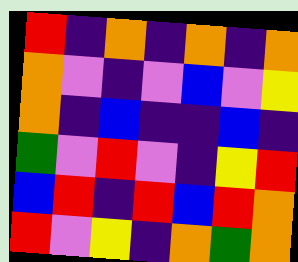[["red", "indigo", "orange", "indigo", "orange", "indigo", "orange"], ["orange", "violet", "indigo", "violet", "blue", "violet", "yellow"], ["orange", "indigo", "blue", "indigo", "indigo", "blue", "indigo"], ["green", "violet", "red", "violet", "indigo", "yellow", "red"], ["blue", "red", "indigo", "red", "blue", "red", "orange"], ["red", "violet", "yellow", "indigo", "orange", "green", "orange"]]